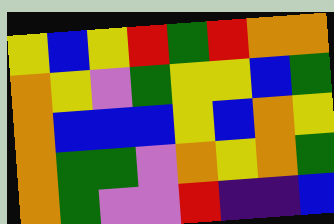[["yellow", "blue", "yellow", "red", "green", "red", "orange", "orange"], ["orange", "yellow", "violet", "green", "yellow", "yellow", "blue", "green"], ["orange", "blue", "blue", "blue", "yellow", "blue", "orange", "yellow"], ["orange", "green", "green", "violet", "orange", "yellow", "orange", "green"], ["orange", "green", "violet", "violet", "red", "indigo", "indigo", "blue"]]